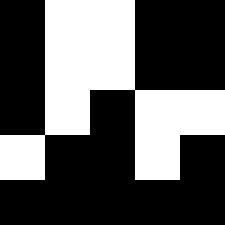[["black", "white", "white", "black", "black"], ["black", "white", "white", "black", "black"], ["black", "white", "black", "white", "white"], ["white", "black", "black", "white", "black"], ["black", "black", "black", "black", "black"]]